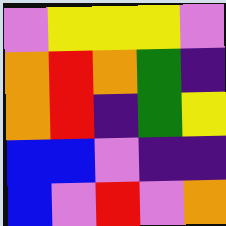[["violet", "yellow", "yellow", "yellow", "violet"], ["orange", "red", "orange", "green", "indigo"], ["orange", "red", "indigo", "green", "yellow"], ["blue", "blue", "violet", "indigo", "indigo"], ["blue", "violet", "red", "violet", "orange"]]